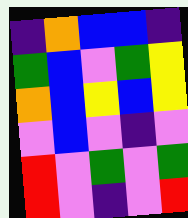[["indigo", "orange", "blue", "blue", "indigo"], ["green", "blue", "violet", "green", "yellow"], ["orange", "blue", "yellow", "blue", "yellow"], ["violet", "blue", "violet", "indigo", "violet"], ["red", "violet", "green", "violet", "green"], ["red", "violet", "indigo", "violet", "red"]]